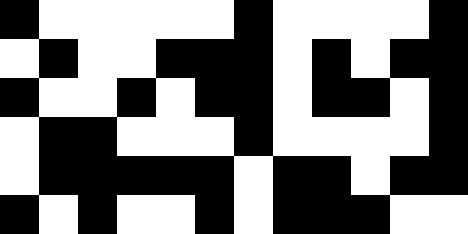[["black", "white", "white", "white", "white", "white", "black", "white", "white", "white", "white", "black"], ["white", "black", "white", "white", "black", "black", "black", "white", "black", "white", "black", "black"], ["black", "white", "white", "black", "white", "black", "black", "white", "black", "black", "white", "black"], ["white", "black", "black", "white", "white", "white", "black", "white", "white", "white", "white", "black"], ["white", "black", "black", "black", "black", "black", "white", "black", "black", "white", "black", "black"], ["black", "white", "black", "white", "white", "black", "white", "black", "black", "black", "white", "white"]]